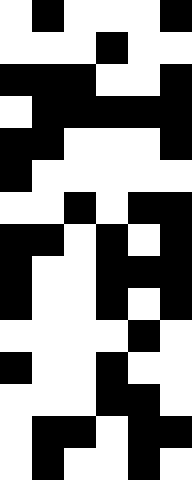[["white", "black", "white", "white", "white", "black"], ["white", "white", "white", "black", "white", "white"], ["black", "black", "black", "white", "white", "black"], ["white", "black", "black", "black", "black", "black"], ["black", "black", "white", "white", "white", "black"], ["black", "white", "white", "white", "white", "white"], ["white", "white", "black", "white", "black", "black"], ["black", "black", "white", "black", "white", "black"], ["black", "white", "white", "black", "black", "black"], ["black", "white", "white", "black", "white", "black"], ["white", "white", "white", "white", "black", "white"], ["black", "white", "white", "black", "white", "white"], ["white", "white", "white", "black", "black", "white"], ["white", "black", "black", "white", "black", "black"], ["white", "black", "white", "white", "black", "white"]]